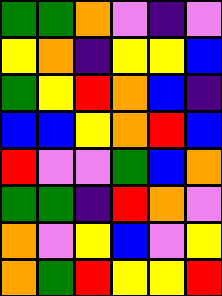[["green", "green", "orange", "violet", "indigo", "violet"], ["yellow", "orange", "indigo", "yellow", "yellow", "blue"], ["green", "yellow", "red", "orange", "blue", "indigo"], ["blue", "blue", "yellow", "orange", "red", "blue"], ["red", "violet", "violet", "green", "blue", "orange"], ["green", "green", "indigo", "red", "orange", "violet"], ["orange", "violet", "yellow", "blue", "violet", "yellow"], ["orange", "green", "red", "yellow", "yellow", "red"]]